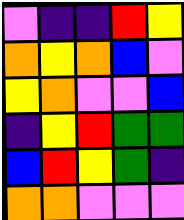[["violet", "indigo", "indigo", "red", "yellow"], ["orange", "yellow", "orange", "blue", "violet"], ["yellow", "orange", "violet", "violet", "blue"], ["indigo", "yellow", "red", "green", "green"], ["blue", "red", "yellow", "green", "indigo"], ["orange", "orange", "violet", "violet", "violet"]]